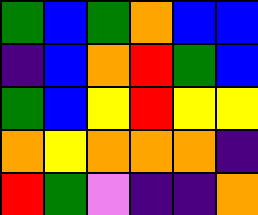[["green", "blue", "green", "orange", "blue", "blue"], ["indigo", "blue", "orange", "red", "green", "blue"], ["green", "blue", "yellow", "red", "yellow", "yellow"], ["orange", "yellow", "orange", "orange", "orange", "indigo"], ["red", "green", "violet", "indigo", "indigo", "orange"]]